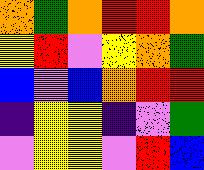[["orange", "green", "orange", "red", "red", "orange"], ["yellow", "red", "violet", "yellow", "orange", "green"], ["blue", "violet", "blue", "orange", "red", "red"], ["indigo", "yellow", "yellow", "indigo", "violet", "green"], ["violet", "yellow", "yellow", "violet", "red", "blue"]]